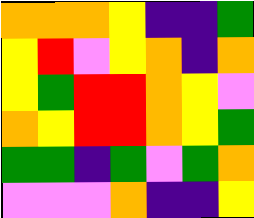[["orange", "orange", "orange", "yellow", "indigo", "indigo", "green"], ["yellow", "red", "violet", "yellow", "orange", "indigo", "orange"], ["yellow", "green", "red", "red", "orange", "yellow", "violet"], ["orange", "yellow", "red", "red", "orange", "yellow", "green"], ["green", "green", "indigo", "green", "violet", "green", "orange"], ["violet", "violet", "violet", "orange", "indigo", "indigo", "yellow"]]